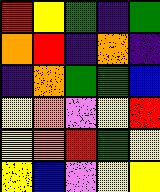[["red", "yellow", "green", "indigo", "green"], ["orange", "red", "indigo", "orange", "indigo"], ["indigo", "orange", "green", "green", "blue"], ["yellow", "orange", "violet", "yellow", "red"], ["yellow", "orange", "red", "green", "yellow"], ["yellow", "blue", "violet", "yellow", "yellow"]]